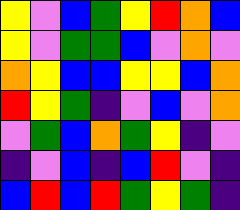[["yellow", "violet", "blue", "green", "yellow", "red", "orange", "blue"], ["yellow", "violet", "green", "green", "blue", "violet", "orange", "violet"], ["orange", "yellow", "blue", "blue", "yellow", "yellow", "blue", "orange"], ["red", "yellow", "green", "indigo", "violet", "blue", "violet", "orange"], ["violet", "green", "blue", "orange", "green", "yellow", "indigo", "violet"], ["indigo", "violet", "blue", "indigo", "blue", "red", "violet", "indigo"], ["blue", "red", "blue", "red", "green", "yellow", "green", "indigo"]]